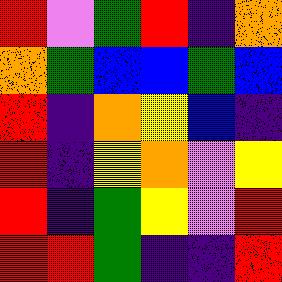[["red", "violet", "green", "red", "indigo", "orange"], ["orange", "green", "blue", "blue", "green", "blue"], ["red", "indigo", "orange", "yellow", "blue", "indigo"], ["red", "indigo", "yellow", "orange", "violet", "yellow"], ["red", "indigo", "green", "yellow", "violet", "red"], ["red", "red", "green", "indigo", "indigo", "red"]]